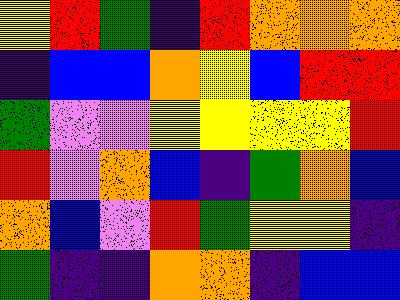[["yellow", "red", "green", "indigo", "red", "orange", "orange", "orange"], ["indigo", "blue", "blue", "orange", "yellow", "blue", "red", "red"], ["green", "violet", "violet", "yellow", "yellow", "yellow", "yellow", "red"], ["red", "violet", "orange", "blue", "indigo", "green", "orange", "blue"], ["orange", "blue", "violet", "red", "green", "yellow", "yellow", "indigo"], ["green", "indigo", "indigo", "orange", "orange", "indigo", "blue", "blue"]]